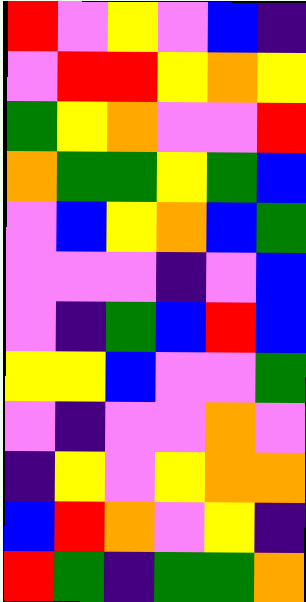[["red", "violet", "yellow", "violet", "blue", "indigo"], ["violet", "red", "red", "yellow", "orange", "yellow"], ["green", "yellow", "orange", "violet", "violet", "red"], ["orange", "green", "green", "yellow", "green", "blue"], ["violet", "blue", "yellow", "orange", "blue", "green"], ["violet", "violet", "violet", "indigo", "violet", "blue"], ["violet", "indigo", "green", "blue", "red", "blue"], ["yellow", "yellow", "blue", "violet", "violet", "green"], ["violet", "indigo", "violet", "violet", "orange", "violet"], ["indigo", "yellow", "violet", "yellow", "orange", "orange"], ["blue", "red", "orange", "violet", "yellow", "indigo"], ["red", "green", "indigo", "green", "green", "orange"]]